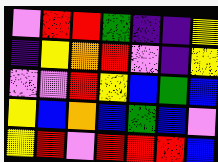[["violet", "red", "red", "green", "indigo", "indigo", "yellow"], ["indigo", "yellow", "orange", "red", "violet", "indigo", "yellow"], ["violet", "violet", "red", "yellow", "blue", "green", "blue"], ["yellow", "blue", "orange", "blue", "green", "blue", "violet"], ["yellow", "red", "violet", "red", "red", "red", "blue"]]